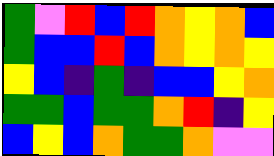[["green", "violet", "red", "blue", "red", "orange", "yellow", "orange", "blue"], ["green", "blue", "blue", "red", "blue", "orange", "yellow", "orange", "yellow"], ["yellow", "blue", "indigo", "green", "indigo", "blue", "blue", "yellow", "orange"], ["green", "green", "blue", "green", "green", "orange", "red", "indigo", "yellow"], ["blue", "yellow", "blue", "orange", "green", "green", "orange", "violet", "violet"]]